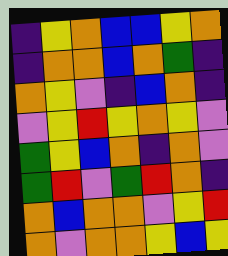[["indigo", "yellow", "orange", "blue", "blue", "yellow", "orange"], ["indigo", "orange", "orange", "blue", "orange", "green", "indigo"], ["orange", "yellow", "violet", "indigo", "blue", "orange", "indigo"], ["violet", "yellow", "red", "yellow", "orange", "yellow", "violet"], ["green", "yellow", "blue", "orange", "indigo", "orange", "violet"], ["green", "red", "violet", "green", "red", "orange", "indigo"], ["orange", "blue", "orange", "orange", "violet", "yellow", "red"], ["orange", "violet", "orange", "orange", "yellow", "blue", "yellow"]]